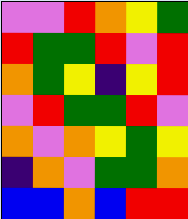[["violet", "violet", "red", "orange", "yellow", "green"], ["red", "green", "green", "red", "violet", "red"], ["orange", "green", "yellow", "indigo", "yellow", "red"], ["violet", "red", "green", "green", "red", "violet"], ["orange", "violet", "orange", "yellow", "green", "yellow"], ["indigo", "orange", "violet", "green", "green", "orange"], ["blue", "blue", "orange", "blue", "red", "red"]]